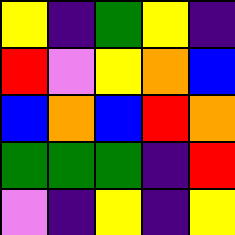[["yellow", "indigo", "green", "yellow", "indigo"], ["red", "violet", "yellow", "orange", "blue"], ["blue", "orange", "blue", "red", "orange"], ["green", "green", "green", "indigo", "red"], ["violet", "indigo", "yellow", "indigo", "yellow"]]